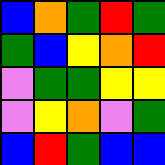[["blue", "orange", "green", "red", "green"], ["green", "blue", "yellow", "orange", "red"], ["violet", "green", "green", "yellow", "yellow"], ["violet", "yellow", "orange", "violet", "green"], ["blue", "red", "green", "blue", "blue"]]